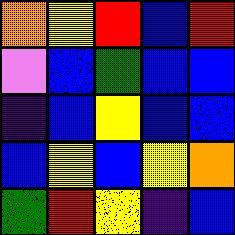[["orange", "yellow", "red", "blue", "red"], ["violet", "blue", "green", "blue", "blue"], ["indigo", "blue", "yellow", "blue", "blue"], ["blue", "yellow", "blue", "yellow", "orange"], ["green", "red", "yellow", "indigo", "blue"]]